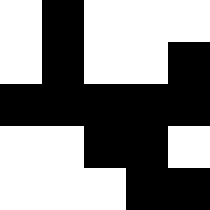[["white", "black", "white", "white", "white"], ["white", "black", "white", "white", "black"], ["black", "black", "black", "black", "black"], ["white", "white", "black", "black", "white"], ["white", "white", "white", "black", "black"]]